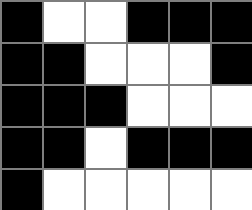[["black", "white", "white", "black", "black", "black"], ["black", "black", "white", "white", "white", "black"], ["black", "black", "black", "white", "white", "white"], ["black", "black", "white", "black", "black", "black"], ["black", "white", "white", "white", "white", "white"]]